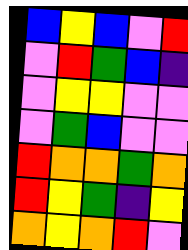[["blue", "yellow", "blue", "violet", "red"], ["violet", "red", "green", "blue", "indigo"], ["violet", "yellow", "yellow", "violet", "violet"], ["violet", "green", "blue", "violet", "violet"], ["red", "orange", "orange", "green", "orange"], ["red", "yellow", "green", "indigo", "yellow"], ["orange", "yellow", "orange", "red", "violet"]]